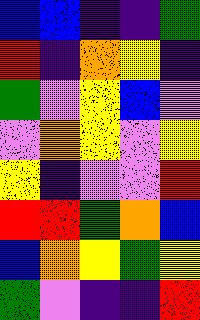[["blue", "blue", "indigo", "indigo", "green"], ["red", "indigo", "orange", "yellow", "indigo"], ["green", "violet", "yellow", "blue", "violet"], ["violet", "orange", "yellow", "violet", "yellow"], ["yellow", "indigo", "violet", "violet", "red"], ["red", "red", "green", "orange", "blue"], ["blue", "orange", "yellow", "green", "yellow"], ["green", "violet", "indigo", "indigo", "red"]]